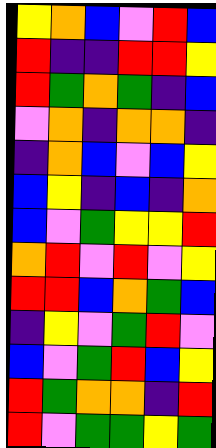[["yellow", "orange", "blue", "violet", "red", "blue"], ["red", "indigo", "indigo", "red", "red", "yellow"], ["red", "green", "orange", "green", "indigo", "blue"], ["violet", "orange", "indigo", "orange", "orange", "indigo"], ["indigo", "orange", "blue", "violet", "blue", "yellow"], ["blue", "yellow", "indigo", "blue", "indigo", "orange"], ["blue", "violet", "green", "yellow", "yellow", "red"], ["orange", "red", "violet", "red", "violet", "yellow"], ["red", "red", "blue", "orange", "green", "blue"], ["indigo", "yellow", "violet", "green", "red", "violet"], ["blue", "violet", "green", "red", "blue", "yellow"], ["red", "green", "orange", "orange", "indigo", "red"], ["red", "violet", "green", "green", "yellow", "green"]]